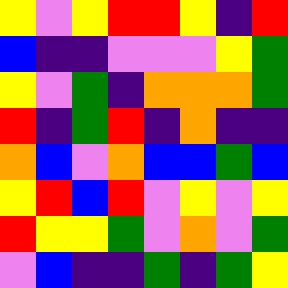[["yellow", "violet", "yellow", "red", "red", "yellow", "indigo", "red"], ["blue", "indigo", "indigo", "violet", "violet", "violet", "yellow", "green"], ["yellow", "violet", "green", "indigo", "orange", "orange", "orange", "green"], ["red", "indigo", "green", "red", "indigo", "orange", "indigo", "indigo"], ["orange", "blue", "violet", "orange", "blue", "blue", "green", "blue"], ["yellow", "red", "blue", "red", "violet", "yellow", "violet", "yellow"], ["red", "yellow", "yellow", "green", "violet", "orange", "violet", "green"], ["violet", "blue", "indigo", "indigo", "green", "indigo", "green", "yellow"]]